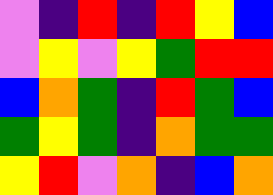[["violet", "indigo", "red", "indigo", "red", "yellow", "blue"], ["violet", "yellow", "violet", "yellow", "green", "red", "red"], ["blue", "orange", "green", "indigo", "red", "green", "blue"], ["green", "yellow", "green", "indigo", "orange", "green", "green"], ["yellow", "red", "violet", "orange", "indigo", "blue", "orange"]]